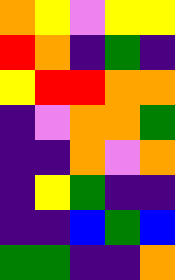[["orange", "yellow", "violet", "yellow", "yellow"], ["red", "orange", "indigo", "green", "indigo"], ["yellow", "red", "red", "orange", "orange"], ["indigo", "violet", "orange", "orange", "green"], ["indigo", "indigo", "orange", "violet", "orange"], ["indigo", "yellow", "green", "indigo", "indigo"], ["indigo", "indigo", "blue", "green", "blue"], ["green", "green", "indigo", "indigo", "orange"]]